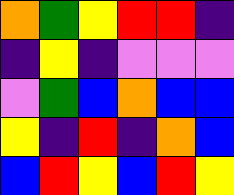[["orange", "green", "yellow", "red", "red", "indigo"], ["indigo", "yellow", "indigo", "violet", "violet", "violet"], ["violet", "green", "blue", "orange", "blue", "blue"], ["yellow", "indigo", "red", "indigo", "orange", "blue"], ["blue", "red", "yellow", "blue", "red", "yellow"]]